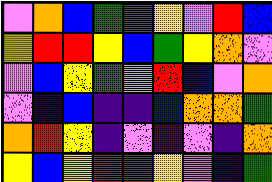[["violet", "orange", "blue", "green", "green", "yellow", "violet", "red", "blue"], ["yellow", "red", "red", "yellow", "blue", "green", "yellow", "orange", "violet"], ["violet", "blue", "yellow", "green", "violet", "red", "blue", "violet", "orange"], ["violet", "indigo", "blue", "indigo", "indigo", "blue", "orange", "orange", "green"], ["orange", "red", "yellow", "indigo", "violet", "indigo", "violet", "indigo", "orange"], ["yellow", "blue", "yellow", "red", "red", "yellow", "violet", "indigo", "green"]]